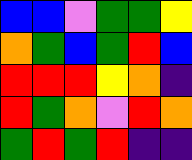[["blue", "blue", "violet", "green", "green", "yellow"], ["orange", "green", "blue", "green", "red", "blue"], ["red", "red", "red", "yellow", "orange", "indigo"], ["red", "green", "orange", "violet", "red", "orange"], ["green", "red", "green", "red", "indigo", "indigo"]]